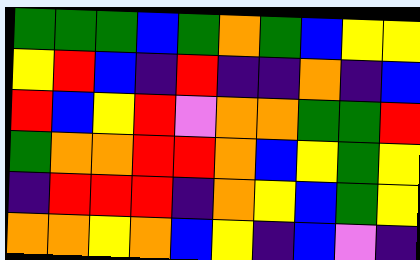[["green", "green", "green", "blue", "green", "orange", "green", "blue", "yellow", "yellow"], ["yellow", "red", "blue", "indigo", "red", "indigo", "indigo", "orange", "indigo", "blue"], ["red", "blue", "yellow", "red", "violet", "orange", "orange", "green", "green", "red"], ["green", "orange", "orange", "red", "red", "orange", "blue", "yellow", "green", "yellow"], ["indigo", "red", "red", "red", "indigo", "orange", "yellow", "blue", "green", "yellow"], ["orange", "orange", "yellow", "orange", "blue", "yellow", "indigo", "blue", "violet", "indigo"]]